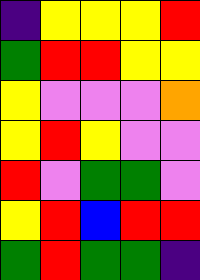[["indigo", "yellow", "yellow", "yellow", "red"], ["green", "red", "red", "yellow", "yellow"], ["yellow", "violet", "violet", "violet", "orange"], ["yellow", "red", "yellow", "violet", "violet"], ["red", "violet", "green", "green", "violet"], ["yellow", "red", "blue", "red", "red"], ["green", "red", "green", "green", "indigo"]]